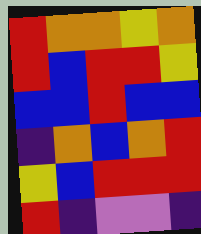[["red", "orange", "orange", "yellow", "orange"], ["red", "blue", "red", "red", "yellow"], ["blue", "blue", "red", "blue", "blue"], ["indigo", "orange", "blue", "orange", "red"], ["yellow", "blue", "red", "red", "red"], ["red", "indigo", "violet", "violet", "indigo"]]